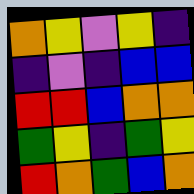[["orange", "yellow", "violet", "yellow", "indigo"], ["indigo", "violet", "indigo", "blue", "blue"], ["red", "red", "blue", "orange", "orange"], ["green", "yellow", "indigo", "green", "yellow"], ["red", "orange", "green", "blue", "orange"]]